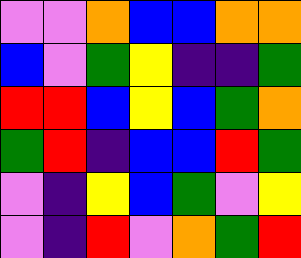[["violet", "violet", "orange", "blue", "blue", "orange", "orange"], ["blue", "violet", "green", "yellow", "indigo", "indigo", "green"], ["red", "red", "blue", "yellow", "blue", "green", "orange"], ["green", "red", "indigo", "blue", "blue", "red", "green"], ["violet", "indigo", "yellow", "blue", "green", "violet", "yellow"], ["violet", "indigo", "red", "violet", "orange", "green", "red"]]